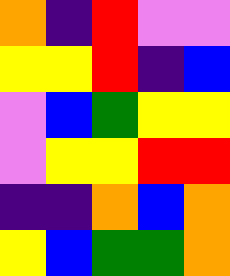[["orange", "indigo", "red", "violet", "violet"], ["yellow", "yellow", "red", "indigo", "blue"], ["violet", "blue", "green", "yellow", "yellow"], ["violet", "yellow", "yellow", "red", "red"], ["indigo", "indigo", "orange", "blue", "orange"], ["yellow", "blue", "green", "green", "orange"]]